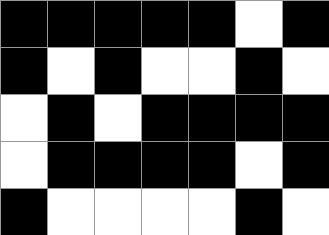[["black", "black", "black", "black", "black", "white", "black"], ["black", "white", "black", "white", "white", "black", "white"], ["white", "black", "white", "black", "black", "black", "black"], ["white", "black", "black", "black", "black", "white", "black"], ["black", "white", "white", "white", "white", "black", "white"]]